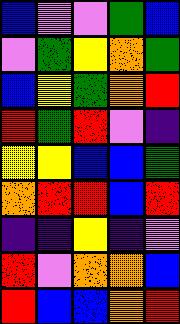[["blue", "violet", "violet", "green", "blue"], ["violet", "green", "yellow", "orange", "green"], ["blue", "yellow", "green", "orange", "red"], ["red", "green", "red", "violet", "indigo"], ["yellow", "yellow", "blue", "blue", "green"], ["orange", "red", "red", "blue", "red"], ["indigo", "indigo", "yellow", "indigo", "violet"], ["red", "violet", "orange", "orange", "blue"], ["red", "blue", "blue", "orange", "red"]]